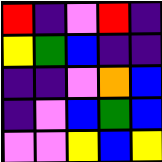[["red", "indigo", "violet", "red", "indigo"], ["yellow", "green", "blue", "indigo", "indigo"], ["indigo", "indigo", "violet", "orange", "blue"], ["indigo", "violet", "blue", "green", "blue"], ["violet", "violet", "yellow", "blue", "yellow"]]